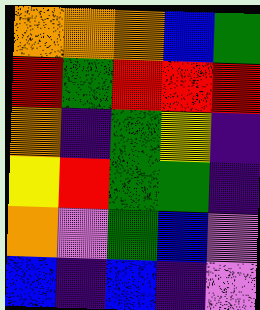[["orange", "orange", "orange", "blue", "green"], ["red", "green", "red", "red", "red"], ["orange", "indigo", "green", "yellow", "indigo"], ["yellow", "red", "green", "green", "indigo"], ["orange", "violet", "green", "blue", "violet"], ["blue", "indigo", "blue", "indigo", "violet"]]